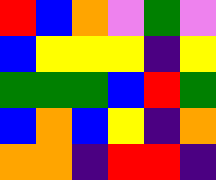[["red", "blue", "orange", "violet", "green", "violet"], ["blue", "yellow", "yellow", "yellow", "indigo", "yellow"], ["green", "green", "green", "blue", "red", "green"], ["blue", "orange", "blue", "yellow", "indigo", "orange"], ["orange", "orange", "indigo", "red", "red", "indigo"]]